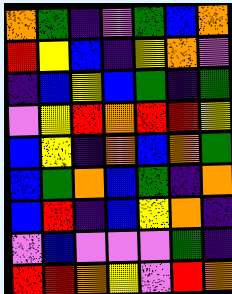[["orange", "green", "indigo", "violet", "green", "blue", "orange"], ["red", "yellow", "blue", "indigo", "yellow", "orange", "violet"], ["indigo", "blue", "yellow", "blue", "green", "indigo", "green"], ["violet", "yellow", "red", "orange", "red", "red", "yellow"], ["blue", "yellow", "indigo", "orange", "blue", "orange", "green"], ["blue", "green", "orange", "blue", "green", "indigo", "orange"], ["blue", "red", "indigo", "blue", "yellow", "orange", "indigo"], ["violet", "blue", "violet", "violet", "violet", "green", "indigo"], ["red", "red", "orange", "yellow", "violet", "red", "orange"]]